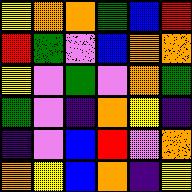[["yellow", "orange", "orange", "green", "blue", "red"], ["red", "green", "violet", "blue", "orange", "orange"], ["yellow", "violet", "green", "violet", "orange", "green"], ["green", "violet", "indigo", "orange", "yellow", "indigo"], ["indigo", "violet", "blue", "red", "violet", "orange"], ["orange", "yellow", "blue", "orange", "indigo", "yellow"]]